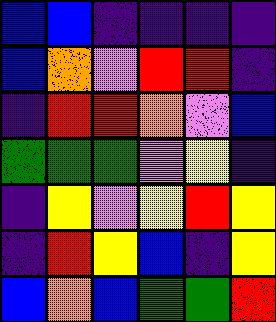[["blue", "blue", "indigo", "indigo", "indigo", "indigo"], ["blue", "orange", "violet", "red", "red", "indigo"], ["indigo", "red", "red", "orange", "violet", "blue"], ["green", "green", "green", "violet", "yellow", "indigo"], ["indigo", "yellow", "violet", "yellow", "red", "yellow"], ["indigo", "red", "yellow", "blue", "indigo", "yellow"], ["blue", "orange", "blue", "green", "green", "red"]]